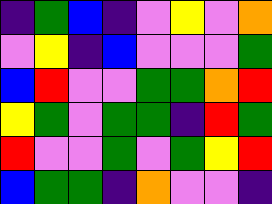[["indigo", "green", "blue", "indigo", "violet", "yellow", "violet", "orange"], ["violet", "yellow", "indigo", "blue", "violet", "violet", "violet", "green"], ["blue", "red", "violet", "violet", "green", "green", "orange", "red"], ["yellow", "green", "violet", "green", "green", "indigo", "red", "green"], ["red", "violet", "violet", "green", "violet", "green", "yellow", "red"], ["blue", "green", "green", "indigo", "orange", "violet", "violet", "indigo"]]